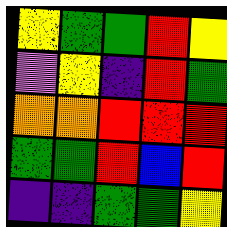[["yellow", "green", "green", "red", "yellow"], ["violet", "yellow", "indigo", "red", "green"], ["orange", "orange", "red", "red", "red"], ["green", "green", "red", "blue", "red"], ["indigo", "indigo", "green", "green", "yellow"]]